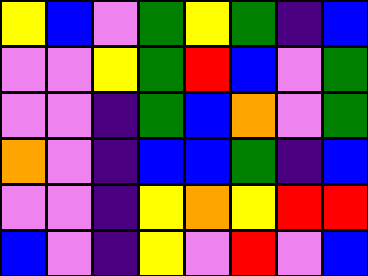[["yellow", "blue", "violet", "green", "yellow", "green", "indigo", "blue"], ["violet", "violet", "yellow", "green", "red", "blue", "violet", "green"], ["violet", "violet", "indigo", "green", "blue", "orange", "violet", "green"], ["orange", "violet", "indigo", "blue", "blue", "green", "indigo", "blue"], ["violet", "violet", "indigo", "yellow", "orange", "yellow", "red", "red"], ["blue", "violet", "indigo", "yellow", "violet", "red", "violet", "blue"]]